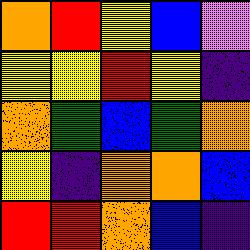[["orange", "red", "yellow", "blue", "violet"], ["yellow", "yellow", "red", "yellow", "indigo"], ["orange", "green", "blue", "green", "orange"], ["yellow", "indigo", "orange", "orange", "blue"], ["red", "red", "orange", "blue", "indigo"]]